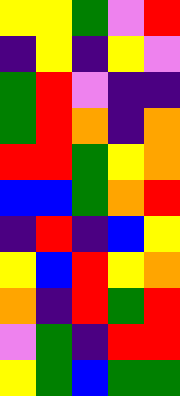[["yellow", "yellow", "green", "violet", "red"], ["indigo", "yellow", "indigo", "yellow", "violet"], ["green", "red", "violet", "indigo", "indigo"], ["green", "red", "orange", "indigo", "orange"], ["red", "red", "green", "yellow", "orange"], ["blue", "blue", "green", "orange", "red"], ["indigo", "red", "indigo", "blue", "yellow"], ["yellow", "blue", "red", "yellow", "orange"], ["orange", "indigo", "red", "green", "red"], ["violet", "green", "indigo", "red", "red"], ["yellow", "green", "blue", "green", "green"]]